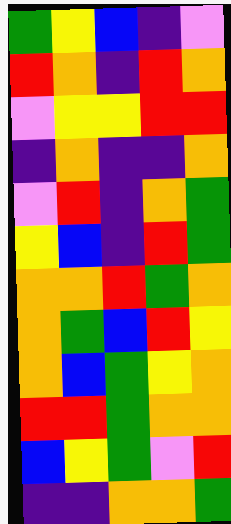[["green", "yellow", "blue", "indigo", "violet"], ["red", "orange", "indigo", "red", "orange"], ["violet", "yellow", "yellow", "red", "red"], ["indigo", "orange", "indigo", "indigo", "orange"], ["violet", "red", "indigo", "orange", "green"], ["yellow", "blue", "indigo", "red", "green"], ["orange", "orange", "red", "green", "orange"], ["orange", "green", "blue", "red", "yellow"], ["orange", "blue", "green", "yellow", "orange"], ["red", "red", "green", "orange", "orange"], ["blue", "yellow", "green", "violet", "red"], ["indigo", "indigo", "orange", "orange", "green"]]